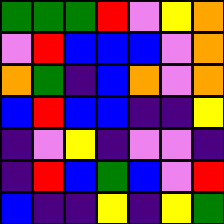[["green", "green", "green", "red", "violet", "yellow", "orange"], ["violet", "red", "blue", "blue", "blue", "violet", "orange"], ["orange", "green", "indigo", "blue", "orange", "violet", "orange"], ["blue", "red", "blue", "blue", "indigo", "indigo", "yellow"], ["indigo", "violet", "yellow", "indigo", "violet", "violet", "indigo"], ["indigo", "red", "blue", "green", "blue", "violet", "red"], ["blue", "indigo", "indigo", "yellow", "indigo", "yellow", "green"]]